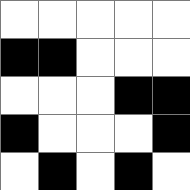[["white", "white", "white", "white", "white"], ["black", "black", "white", "white", "white"], ["white", "white", "white", "black", "black"], ["black", "white", "white", "white", "black"], ["white", "black", "white", "black", "white"]]